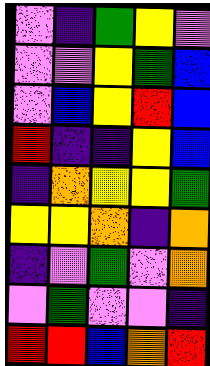[["violet", "indigo", "green", "yellow", "violet"], ["violet", "violet", "yellow", "green", "blue"], ["violet", "blue", "yellow", "red", "blue"], ["red", "indigo", "indigo", "yellow", "blue"], ["indigo", "orange", "yellow", "yellow", "green"], ["yellow", "yellow", "orange", "indigo", "orange"], ["indigo", "violet", "green", "violet", "orange"], ["violet", "green", "violet", "violet", "indigo"], ["red", "red", "blue", "orange", "red"]]